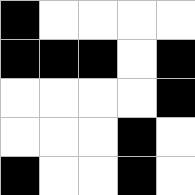[["black", "white", "white", "white", "white"], ["black", "black", "black", "white", "black"], ["white", "white", "white", "white", "black"], ["white", "white", "white", "black", "white"], ["black", "white", "white", "black", "white"]]